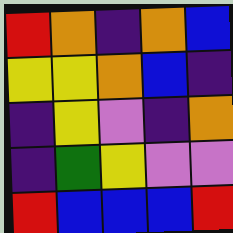[["red", "orange", "indigo", "orange", "blue"], ["yellow", "yellow", "orange", "blue", "indigo"], ["indigo", "yellow", "violet", "indigo", "orange"], ["indigo", "green", "yellow", "violet", "violet"], ["red", "blue", "blue", "blue", "red"]]